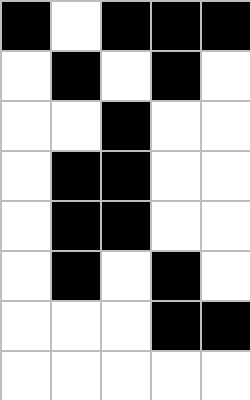[["black", "white", "black", "black", "black"], ["white", "black", "white", "black", "white"], ["white", "white", "black", "white", "white"], ["white", "black", "black", "white", "white"], ["white", "black", "black", "white", "white"], ["white", "black", "white", "black", "white"], ["white", "white", "white", "black", "black"], ["white", "white", "white", "white", "white"]]